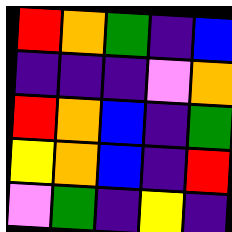[["red", "orange", "green", "indigo", "blue"], ["indigo", "indigo", "indigo", "violet", "orange"], ["red", "orange", "blue", "indigo", "green"], ["yellow", "orange", "blue", "indigo", "red"], ["violet", "green", "indigo", "yellow", "indigo"]]